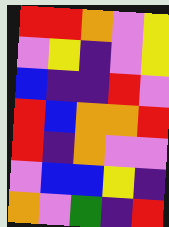[["red", "red", "orange", "violet", "yellow"], ["violet", "yellow", "indigo", "violet", "yellow"], ["blue", "indigo", "indigo", "red", "violet"], ["red", "blue", "orange", "orange", "red"], ["red", "indigo", "orange", "violet", "violet"], ["violet", "blue", "blue", "yellow", "indigo"], ["orange", "violet", "green", "indigo", "red"]]